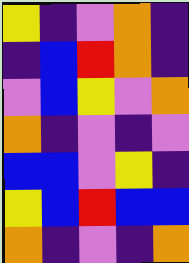[["yellow", "indigo", "violet", "orange", "indigo"], ["indigo", "blue", "red", "orange", "indigo"], ["violet", "blue", "yellow", "violet", "orange"], ["orange", "indigo", "violet", "indigo", "violet"], ["blue", "blue", "violet", "yellow", "indigo"], ["yellow", "blue", "red", "blue", "blue"], ["orange", "indigo", "violet", "indigo", "orange"]]